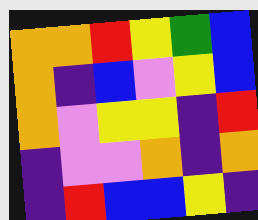[["orange", "orange", "red", "yellow", "green", "blue"], ["orange", "indigo", "blue", "violet", "yellow", "blue"], ["orange", "violet", "yellow", "yellow", "indigo", "red"], ["indigo", "violet", "violet", "orange", "indigo", "orange"], ["indigo", "red", "blue", "blue", "yellow", "indigo"]]